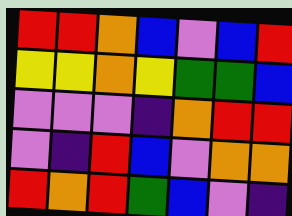[["red", "red", "orange", "blue", "violet", "blue", "red"], ["yellow", "yellow", "orange", "yellow", "green", "green", "blue"], ["violet", "violet", "violet", "indigo", "orange", "red", "red"], ["violet", "indigo", "red", "blue", "violet", "orange", "orange"], ["red", "orange", "red", "green", "blue", "violet", "indigo"]]